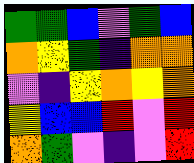[["green", "green", "blue", "violet", "green", "blue"], ["orange", "yellow", "green", "indigo", "orange", "orange"], ["violet", "indigo", "yellow", "orange", "yellow", "orange"], ["yellow", "blue", "blue", "red", "violet", "red"], ["orange", "green", "violet", "indigo", "violet", "red"]]